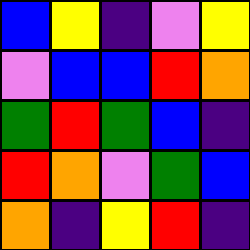[["blue", "yellow", "indigo", "violet", "yellow"], ["violet", "blue", "blue", "red", "orange"], ["green", "red", "green", "blue", "indigo"], ["red", "orange", "violet", "green", "blue"], ["orange", "indigo", "yellow", "red", "indigo"]]